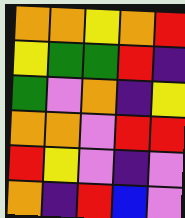[["orange", "orange", "yellow", "orange", "red"], ["yellow", "green", "green", "red", "indigo"], ["green", "violet", "orange", "indigo", "yellow"], ["orange", "orange", "violet", "red", "red"], ["red", "yellow", "violet", "indigo", "violet"], ["orange", "indigo", "red", "blue", "violet"]]